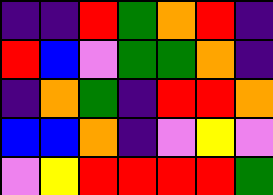[["indigo", "indigo", "red", "green", "orange", "red", "indigo"], ["red", "blue", "violet", "green", "green", "orange", "indigo"], ["indigo", "orange", "green", "indigo", "red", "red", "orange"], ["blue", "blue", "orange", "indigo", "violet", "yellow", "violet"], ["violet", "yellow", "red", "red", "red", "red", "green"]]